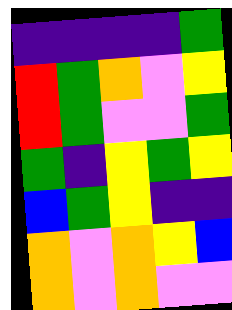[["indigo", "indigo", "indigo", "indigo", "green"], ["red", "green", "orange", "violet", "yellow"], ["red", "green", "violet", "violet", "green"], ["green", "indigo", "yellow", "green", "yellow"], ["blue", "green", "yellow", "indigo", "indigo"], ["orange", "violet", "orange", "yellow", "blue"], ["orange", "violet", "orange", "violet", "violet"]]